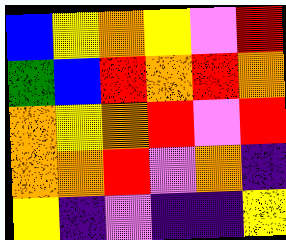[["blue", "yellow", "orange", "yellow", "violet", "red"], ["green", "blue", "red", "orange", "red", "orange"], ["orange", "yellow", "orange", "red", "violet", "red"], ["orange", "orange", "red", "violet", "orange", "indigo"], ["yellow", "indigo", "violet", "indigo", "indigo", "yellow"]]